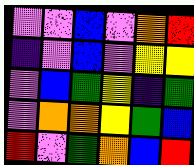[["violet", "violet", "blue", "violet", "orange", "red"], ["indigo", "violet", "blue", "violet", "yellow", "yellow"], ["violet", "blue", "green", "yellow", "indigo", "green"], ["violet", "orange", "orange", "yellow", "green", "blue"], ["red", "violet", "green", "orange", "blue", "red"]]